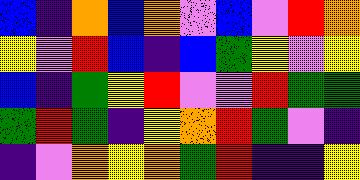[["blue", "indigo", "orange", "blue", "orange", "violet", "blue", "violet", "red", "orange"], ["yellow", "violet", "red", "blue", "indigo", "blue", "green", "yellow", "violet", "yellow"], ["blue", "indigo", "green", "yellow", "red", "violet", "violet", "red", "green", "green"], ["green", "red", "green", "indigo", "yellow", "orange", "red", "green", "violet", "indigo"], ["indigo", "violet", "orange", "yellow", "orange", "green", "red", "indigo", "indigo", "yellow"]]